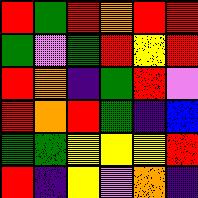[["red", "green", "red", "orange", "red", "red"], ["green", "violet", "green", "red", "yellow", "red"], ["red", "orange", "indigo", "green", "red", "violet"], ["red", "orange", "red", "green", "indigo", "blue"], ["green", "green", "yellow", "yellow", "yellow", "red"], ["red", "indigo", "yellow", "violet", "orange", "indigo"]]